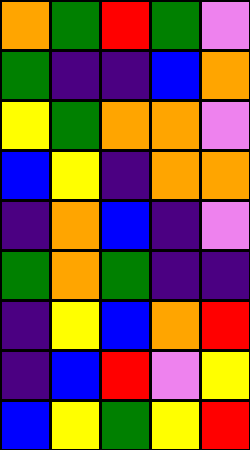[["orange", "green", "red", "green", "violet"], ["green", "indigo", "indigo", "blue", "orange"], ["yellow", "green", "orange", "orange", "violet"], ["blue", "yellow", "indigo", "orange", "orange"], ["indigo", "orange", "blue", "indigo", "violet"], ["green", "orange", "green", "indigo", "indigo"], ["indigo", "yellow", "blue", "orange", "red"], ["indigo", "blue", "red", "violet", "yellow"], ["blue", "yellow", "green", "yellow", "red"]]